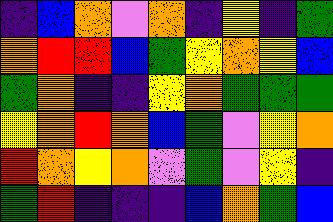[["indigo", "blue", "orange", "violet", "orange", "indigo", "yellow", "indigo", "green"], ["orange", "red", "red", "blue", "green", "yellow", "orange", "yellow", "blue"], ["green", "orange", "indigo", "indigo", "yellow", "orange", "green", "green", "green"], ["yellow", "orange", "red", "orange", "blue", "green", "violet", "yellow", "orange"], ["red", "orange", "yellow", "orange", "violet", "green", "violet", "yellow", "indigo"], ["green", "red", "indigo", "indigo", "indigo", "blue", "orange", "green", "blue"]]